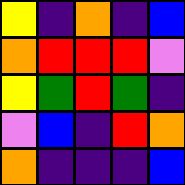[["yellow", "indigo", "orange", "indigo", "blue"], ["orange", "red", "red", "red", "violet"], ["yellow", "green", "red", "green", "indigo"], ["violet", "blue", "indigo", "red", "orange"], ["orange", "indigo", "indigo", "indigo", "blue"]]